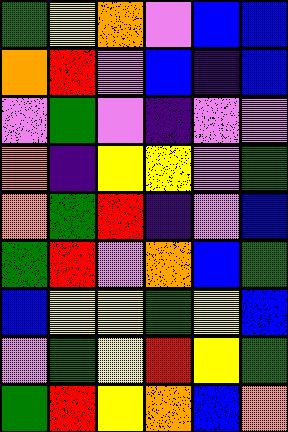[["green", "yellow", "orange", "violet", "blue", "blue"], ["orange", "red", "violet", "blue", "indigo", "blue"], ["violet", "green", "violet", "indigo", "violet", "violet"], ["orange", "indigo", "yellow", "yellow", "violet", "green"], ["orange", "green", "red", "indigo", "violet", "blue"], ["green", "red", "violet", "orange", "blue", "green"], ["blue", "yellow", "yellow", "green", "yellow", "blue"], ["violet", "green", "yellow", "red", "yellow", "green"], ["green", "red", "yellow", "orange", "blue", "orange"]]